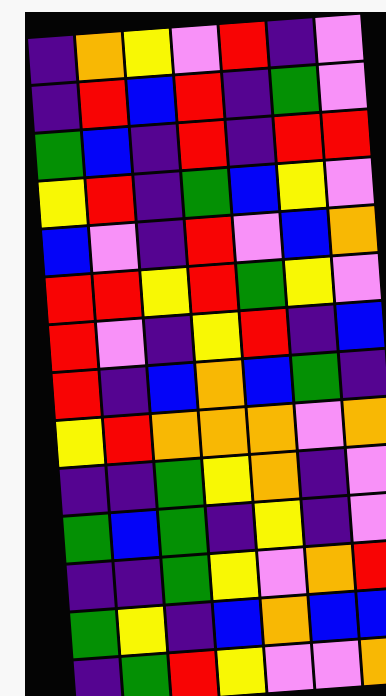[["indigo", "orange", "yellow", "violet", "red", "indigo", "violet"], ["indigo", "red", "blue", "red", "indigo", "green", "violet"], ["green", "blue", "indigo", "red", "indigo", "red", "red"], ["yellow", "red", "indigo", "green", "blue", "yellow", "violet"], ["blue", "violet", "indigo", "red", "violet", "blue", "orange"], ["red", "red", "yellow", "red", "green", "yellow", "violet"], ["red", "violet", "indigo", "yellow", "red", "indigo", "blue"], ["red", "indigo", "blue", "orange", "blue", "green", "indigo"], ["yellow", "red", "orange", "orange", "orange", "violet", "orange"], ["indigo", "indigo", "green", "yellow", "orange", "indigo", "violet"], ["green", "blue", "green", "indigo", "yellow", "indigo", "violet"], ["indigo", "indigo", "green", "yellow", "violet", "orange", "red"], ["green", "yellow", "indigo", "blue", "orange", "blue", "blue"], ["indigo", "green", "red", "yellow", "violet", "violet", "orange"]]